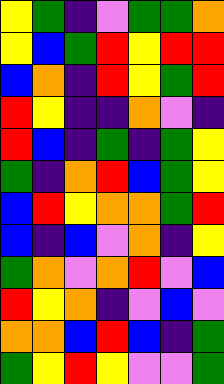[["yellow", "green", "indigo", "violet", "green", "green", "orange"], ["yellow", "blue", "green", "red", "yellow", "red", "red"], ["blue", "orange", "indigo", "red", "yellow", "green", "red"], ["red", "yellow", "indigo", "indigo", "orange", "violet", "indigo"], ["red", "blue", "indigo", "green", "indigo", "green", "yellow"], ["green", "indigo", "orange", "red", "blue", "green", "yellow"], ["blue", "red", "yellow", "orange", "orange", "green", "red"], ["blue", "indigo", "blue", "violet", "orange", "indigo", "yellow"], ["green", "orange", "violet", "orange", "red", "violet", "blue"], ["red", "yellow", "orange", "indigo", "violet", "blue", "violet"], ["orange", "orange", "blue", "red", "blue", "indigo", "green"], ["green", "yellow", "red", "yellow", "violet", "violet", "green"]]